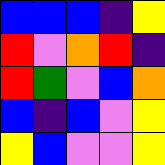[["blue", "blue", "blue", "indigo", "yellow"], ["red", "violet", "orange", "red", "indigo"], ["red", "green", "violet", "blue", "orange"], ["blue", "indigo", "blue", "violet", "yellow"], ["yellow", "blue", "violet", "violet", "yellow"]]